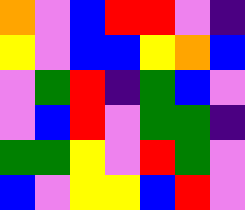[["orange", "violet", "blue", "red", "red", "violet", "indigo"], ["yellow", "violet", "blue", "blue", "yellow", "orange", "blue"], ["violet", "green", "red", "indigo", "green", "blue", "violet"], ["violet", "blue", "red", "violet", "green", "green", "indigo"], ["green", "green", "yellow", "violet", "red", "green", "violet"], ["blue", "violet", "yellow", "yellow", "blue", "red", "violet"]]